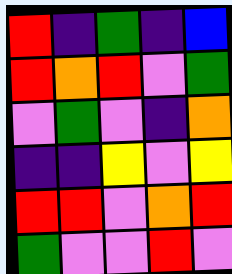[["red", "indigo", "green", "indigo", "blue"], ["red", "orange", "red", "violet", "green"], ["violet", "green", "violet", "indigo", "orange"], ["indigo", "indigo", "yellow", "violet", "yellow"], ["red", "red", "violet", "orange", "red"], ["green", "violet", "violet", "red", "violet"]]